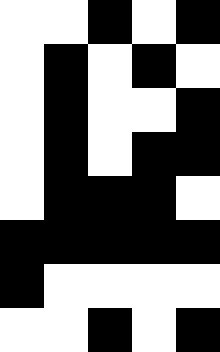[["white", "white", "black", "white", "black"], ["white", "black", "white", "black", "white"], ["white", "black", "white", "white", "black"], ["white", "black", "white", "black", "black"], ["white", "black", "black", "black", "white"], ["black", "black", "black", "black", "black"], ["black", "white", "white", "white", "white"], ["white", "white", "black", "white", "black"]]